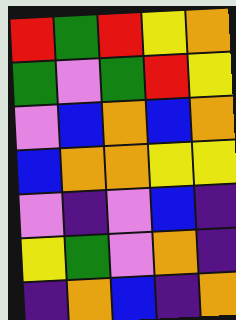[["red", "green", "red", "yellow", "orange"], ["green", "violet", "green", "red", "yellow"], ["violet", "blue", "orange", "blue", "orange"], ["blue", "orange", "orange", "yellow", "yellow"], ["violet", "indigo", "violet", "blue", "indigo"], ["yellow", "green", "violet", "orange", "indigo"], ["indigo", "orange", "blue", "indigo", "orange"]]